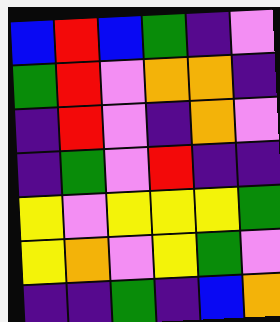[["blue", "red", "blue", "green", "indigo", "violet"], ["green", "red", "violet", "orange", "orange", "indigo"], ["indigo", "red", "violet", "indigo", "orange", "violet"], ["indigo", "green", "violet", "red", "indigo", "indigo"], ["yellow", "violet", "yellow", "yellow", "yellow", "green"], ["yellow", "orange", "violet", "yellow", "green", "violet"], ["indigo", "indigo", "green", "indigo", "blue", "orange"]]